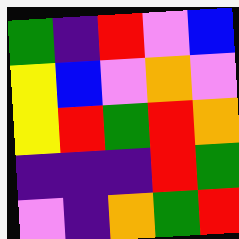[["green", "indigo", "red", "violet", "blue"], ["yellow", "blue", "violet", "orange", "violet"], ["yellow", "red", "green", "red", "orange"], ["indigo", "indigo", "indigo", "red", "green"], ["violet", "indigo", "orange", "green", "red"]]